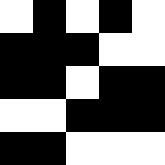[["white", "black", "white", "black", "white"], ["black", "black", "black", "white", "white"], ["black", "black", "white", "black", "black"], ["white", "white", "black", "black", "black"], ["black", "black", "white", "white", "white"]]